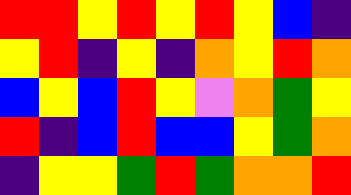[["red", "red", "yellow", "red", "yellow", "red", "yellow", "blue", "indigo"], ["yellow", "red", "indigo", "yellow", "indigo", "orange", "yellow", "red", "orange"], ["blue", "yellow", "blue", "red", "yellow", "violet", "orange", "green", "yellow"], ["red", "indigo", "blue", "red", "blue", "blue", "yellow", "green", "orange"], ["indigo", "yellow", "yellow", "green", "red", "green", "orange", "orange", "red"]]